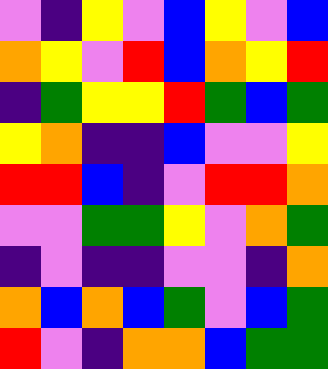[["violet", "indigo", "yellow", "violet", "blue", "yellow", "violet", "blue"], ["orange", "yellow", "violet", "red", "blue", "orange", "yellow", "red"], ["indigo", "green", "yellow", "yellow", "red", "green", "blue", "green"], ["yellow", "orange", "indigo", "indigo", "blue", "violet", "violet", "yellow"], ["red", "red", "blue", "indigo", "violet", "red", "red", "orange"], ["violet", "violet", "green", "green", "yellow", "violet", "orange", "green"], ["indigo", "violet", "indigo", "indigo", "violet", "violet", "indigo", "orange"], ["orange", "blue", "orange", "blue", "green", "violet", "blue", "green"], ["red", "violet", "indigo", "orange", "orange", "blue", "green", "green"]]